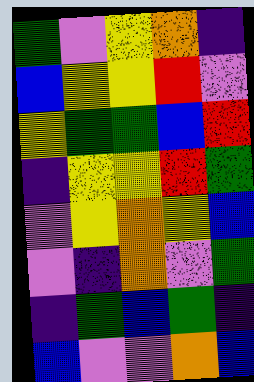[["green", "violet", "yellow", "orange", "indigo"], ["blue", "yellow", "yellow", "red", "violet"], ["yellow", "green", "green", "blue", "red"], ["indigo", "yellow", "yellow", "red", "green"], ["violet", "yellow", "orange", "yellow", "blue"], ["violet", "indigo", "orange", "violet", "green"], ["indigo", "green", "blue", "green", "indigo"], ["blue", "violet", "violet", "orange", "blue"]]